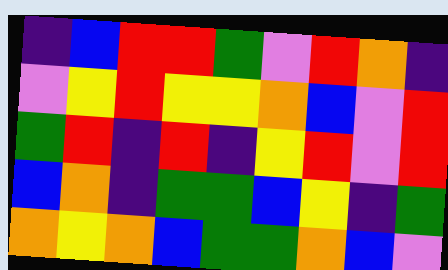[["indigo", "blue", "red", "red", "green", "violet", "red", "orange", "indigo"], ["violet", "yellow", "red", "yellow", "yellow", "orange", "blue", "violet", "red"], ["green", "red", "indigo", "red", "indigo", "yellow", "red", "violet", "red"], ["blue", "orange", "indigo", "green", "green", "blue", "yellow", "indigo", "green"], ["orange", "yellow", "orange", "blue", "green", "green", "orange", "blue", "violet"]]